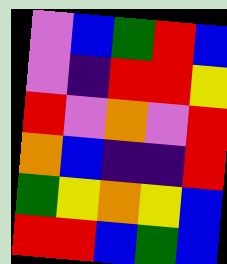[["violet", "blue", "green", "red", "blue"], ["violet", "indigo", "red", "red", "yellow"], ["red", "violet", "orange", "violet", "red"], ["orange", "blue", "indigo", "indigo", "red"], ["green", "yellow", "orange", "yellow", "blue"], ["red", "red", "blue", "green", "blue"]]